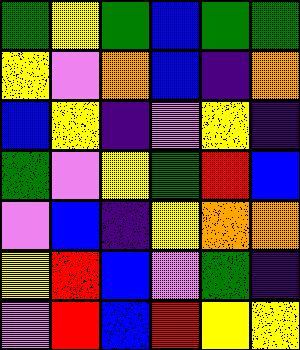[["green", "yellow", "green", "blue", "green", "green"], ["yellow", "violet", "orange", "blue", "indigo", "orange"], ["blue", "yellow", "indigo", "violet", "yellow", "indigo"], ["green", "violet", "yellow", "green", "red", "blue"], ["violet", "blue", "indigo", "yellow", "orange", "orange"], ["yellow", "red", "blue", "violet", "green", "indigo"], ["violet", "red", "blue", "red", "yellow", "yellow"]]